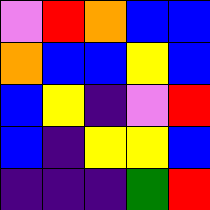[["violet", "red", "orange", "blue", "blue"], ["orange", "blue", "blue", "yellow", "blue"], ["blue", "yellow", "indigo", "violet", "red"], ["blue", "indigo", "yellow", "yellow", "blue"], ["indigo", "indigo", "indigo", "green", "red"]]